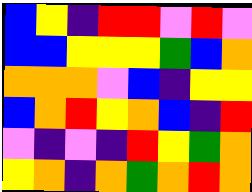[["blue", "yellow", "indigo", "red", "red", "violet", "red", "violet"], ["blue", "blue", "yellow", "yellow", "yellow", "green", "blue", "orange"], ["orange", "orange", "orange", "violet", "blue", "indigo", "yellow", "yellow"], ["blue", "orange", "red", "yellow", "orange", "blue", "indigo", "red"], ["violet", "indigo", "violet", "indigo", "red", "yellow", "green", "orange"], ["yellow", "orange", "indigo", "orange", "green", "orange", "red", "orange"]]